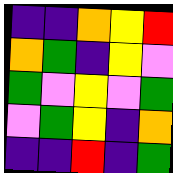[["indigo", "indigo", "orange", "yellow", "red"], ["orange", "green", "indigo", "yellow", "violet"], ["green", "violet", "yellow", "violet", "green"], ["violet", "green", "yellow", "indigo", "orange"], ["indigo", "indigo", "red", "indigo", "green"]]